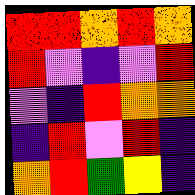[["red", "red", "orange", "red", "orange"], ["red", "violet", "indigo", "violet", "red"], ["violet", "indigo", "red", "orange", "orange"], ["indigo", "red", "violet", "red", "indigo"], ["orange", "red", "green", "yellow", "indigo"]]